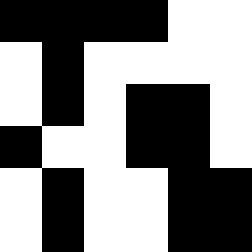[["black", "black", "black", "black", "white", "white"], ["white", "black", "white", "white", "white", "white"], ["white", "black", "white", "black", "black", "white"], ["black", "white", "white", "black", "black", "white"], ["white", "black", "white", "white", "black", "black"], ["white", "black", "white", "white", "black", "black"]]